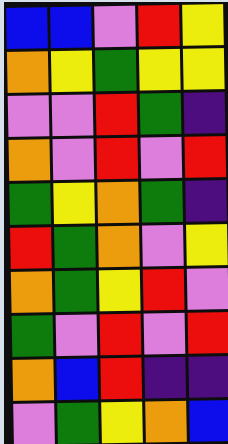[["blue", "blue", "violet", "red", "yellow"], ["orange", "yellow", "green", "yellow", "yellow"], ["violet", "violet", "red", "green", "indigo"], ["orange", "violet", "red", "violet", "red"], ["green", "yellow", "orange", "green", "indigo"], ["red", "green", "orange", "violet", "yellow"], ["orange", "green", "yellow", "red", "violet"], ["green", "violet", "red", "violet", "red"], ["orange", "blue", "red", "indigo", "indigo"], ["violet", "green", "yellow", "orange", "blue"]]